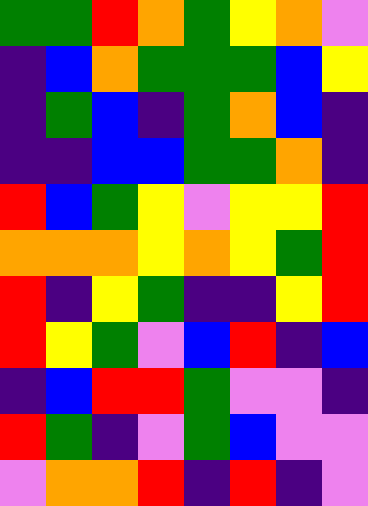[["green", "green", "red", "orange", "green", "yellow", "orange", "violet"], ["indigo", "blue", "orange", "green", "green", "green", "blue", "yellow"], ["indigo", "green", "blue", "indigo", "green", "orange", "blue", "indigo"], ["indigo", "indigo", "blue", "blue", "green", "green", "orange", "indigo"], ["red", "blue", "green", "yellow", "violet", "yellow", "yellow", "red"], ["orange", "orange", "orange", "yellow", "orange", "yellow", "green", "red"], ["red", "indigo", "yellow", "green", "indigo", "indigo", "yellow", "red"], ["red", "yellow", "green", "violet", "blue", "red", "indigo", "blue"], ["indigo", "blue", "red", "red", "green", "violet", "violet", "indigo"], ["red", "green", "indigo", "violet", "green", "blue", "violet", "violet"], ["violet", "orange", "orange", "red", "indigo", "red", "indigo", "violet"]]